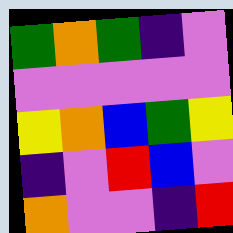[["green", "orange", "green", "indigo", "violet"], ["violet", "violet", "violet", "violet", "violet"], ["yellow", "orange", "blue", "green", "yellow"], ["indigo", "violet", "red", "blue", "violet"], ["orange", "violet", "violet", "indigo", "red"]]